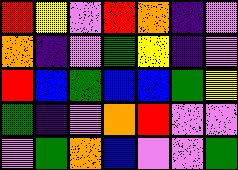[["red", "yellow", "violet", "red", "orange", "indigo", "violet"], ["orange", "indigo", "violet", "green", "yellow", "indigo", "violet"], ["red", "blue", "green", "blue", "blue", "green", "yellow"], ["green", "indigo", "violet", "orange", "red", "violet", "violet"], ["violet", "green", "orange", "blue", "violet", "violet", "green"]]